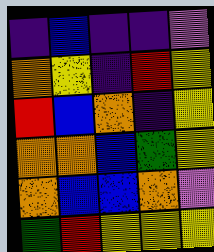[["indigo", "blue", "indigo", "indigo", "violet"], ["orange", "yellow", "indigo", "red", "yellow"], ["red", "blue", "orange", "indigo", "yellow"], ["orange", "orange", "blue", "green", "yellow"], ["orange", "blue", "blue", "orange", "violet"], ["green", "red", "yellow", "yellow", "yellow"]]